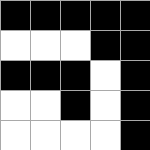[["black", "black", "black", "black", "black"], ["white", "white", "white", "black", "black"], ["black", "black", "black", "white", "black"], ["white", "white", "black", "white", "black"], ["white", "white", "white", "white", "black"]]